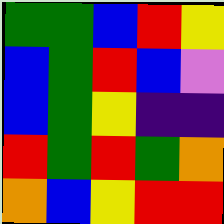[["green", "green", "blue", "red", "yellow"], ["blue", "green", "red", "blue", "violet"], ["blue", "green", "yellow", "indigo", "indigo"], ["red", "green", "red", "green", "orange"], ["orange", "blue", "yellow", "red", "red"]]